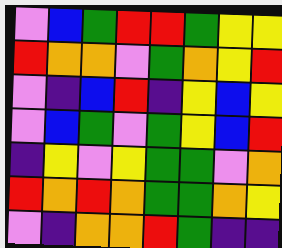[["violet", "blue", "green", "red", "red", "green", "yellow", "yellow"], ["red", "orange", "orange", "violet", "green", "orange", "yellow", "red"], ["violet", "indigo", "blue", "red", "indigo", "yellow", "blue", "yellow"], ["violet", "blue", "green", "violet", "green", "yellow", "blue", "red"], ["indigo", "yellow", "violet", "yellow", "green", "green", "violet", "orange"], ["red", "orange", "red", "orange", "green", "green", "orange", "yellow"], ["violet", "indigo", "orange", "orange", "red", "green", "indigo", "indigo"]]